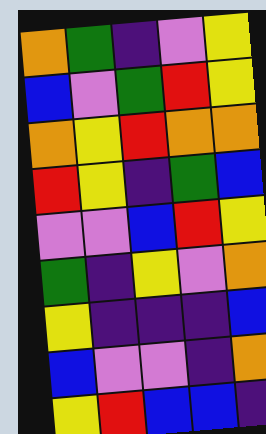[["orange", "green", "indigo", "violet", "yellow"], ["blue", "violet", "green", "red", "yellow"], ["orange", "yellow", "red", "orange", "orange"], ["red", "yellow", "indigo", "green", "blue"], ["violet", "violet", "blue", "red", "yellow"], ["green", "indigo", "yellow", "violet", "orange"], ["yellow", "indigo", "indigo", "indigo", "blue"], ["blue", "violet", "violet", "indigo", "orange"], ["yellow", "red", "blue", "blue", "indigo"]]